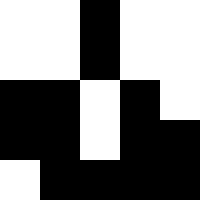[["white", "white", "black", "white", "white"], ["white", "white", "black", "white", "white"], ["black", "black", "white", "black", "white"], ["black", "black", "white", "black", "black"], ["white", "black", "black", "black", "black"]]